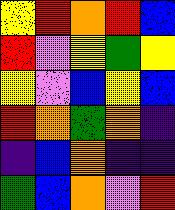[["yellow", "red", "orange", "red", "blue"], ["red", "violet", "yellow", "green", "yellow"], ["yellow", "violet", "blue", "yellow", "blue"], ["red", "orange", "green", "orange", "indigo"], ["indigo", "blue", "orange", "indigo", "indigo"], ["green", "blue", "orange", "violet", "red"]]